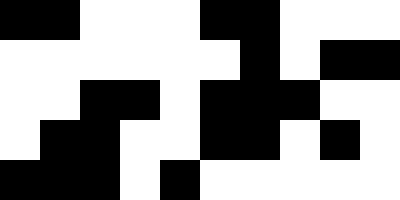[["black", "black", "white", "white", "white", "black", "black", "white", "white", "white"], ["white", "white", "white", "white", "white", "white", "black", "white", "black", "black"], ["white", "white", "black", "black", "white", "black", "black", "black", "white", "white"], ["white", "black", "black", "white", "white", "black", "black", "white", "black", "white"], ["black", "black", "black", "white", "black", "white", "white", "white", "white", "white"]]